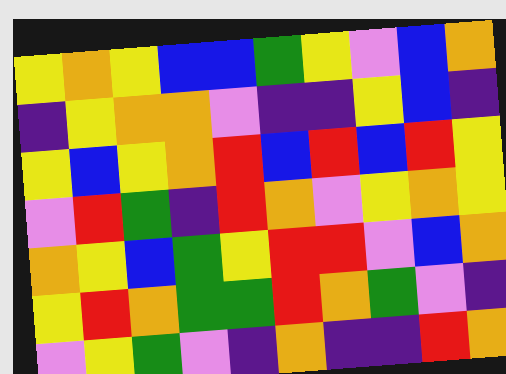[["yellow", "orange", "yellow", "blue", "blue", "green", "yellow", "violet", "blue", "orange"], ["indigo", "yellow", "orange", "orange", "violet", "indigo", "indigo", "yellow", "blue", "indigo"], ["yellow", "blue", "yellow", "orange", "red", "blue", "red", "blue", "red", "yellow"], ["violet", "red", "green", "indigo", "red", "orange", "violet", "yellow", "orange", "yellow"], ["orange", "yellow", "blue", "green", "yellow", "red", "red", "violet", "blue", "orange"], ["yellow", "red", "orange", "green", "green", "red", "orange", "green", "violet", "indigo"], ["violet", "yellow", "green", "violet", "indigo", "orange", "indigo", "indigo", "red", "orange"]]